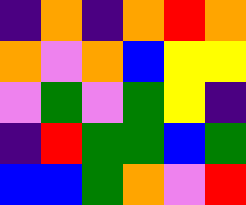[["indigo", "orange", "indigo", "orange", "red", "orange"], ["orange", "violet", "orange", "blue", "yellow", "yellow"], ["violet", "green", "violet", "green", "yellow", "indigo"], ["indigo", "red", "green", "green", "blue", "green"], ["blue", "blue", "green", "orange", "violet", "red"]]